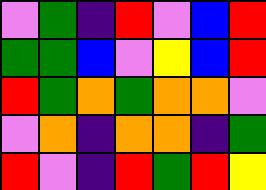[["violet", "green", "indigo", "red", "violet", "blue", "red"], ["green", "green", "blue", "violet", "yellow", "blue", "red"], ["red", "green", "orange", "green", "orange", "orange", "violet"], ["violet", "orange", "indigo", "orange", "orange", "indigo", "green"], ["red", "violet", "indigo", "red", "green", "red", "yellow"]]